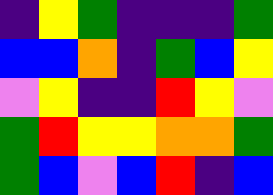[["indigo", "yellow", "green", "indigo", "indigo", "indigo", "green"], ["blue", "blue", "orange", "indigo", "green", "blue", "yellow"], ["violet", "yellow", "indigo", "indigo", "red", "yellow", "violet"], ["green", "red", "yellow", "yellow", "orange", "orange", "green"], ["green", "blue", "violet", "blue", "red", "indigo", "blue"]]